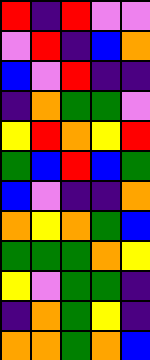[["red", "indigo", "red", "violet", "violet"], ["violet", "red", "indigo", "blue", "orange"], ["blue", "violet", "red", "indigo", "indigo"], ["indigo", "orange", "green", "green", "violet"], ["yellow", "red", "orange", "yellow", "red"], ["green", "blue", "red", "blue", "green"], ["blue", "violet", "indigo", "indigo", "orange"], ["orange", "yellow", "orange", "green", "blue"], ["green", "green", "green", "orange", "yellow"], ["yellow", "violet", "green", "green", "indigo"], ["indigo", "orange", "green", "yellow", "indigo"], ["orange", "orange", "green", "orange", "blue"]]